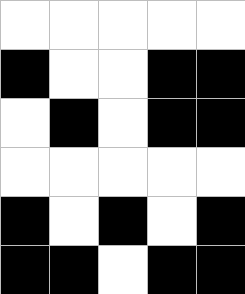[["white", "white", "white", "white", "white"], ["black", "white", "white", "black", "black"], ["white", "black", "white", "black", "black"], ["white", "white", "white", "white", "white"], ["black", "white", "black", "white", "black"], ["black", "black", "white", "black", "black"]]